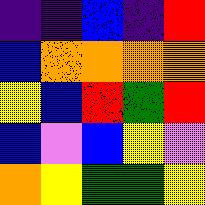[["indigo", "indigo", "blue", "indigo", "red"], ["blue", "orange", "orange", "orange", "orange"], ["yellow", "blue", "red", "green", "red"], ["blue", "violet", "blue", "yellow", "violet"], ["orange", "yellow", "green", "green", "yellow"]]